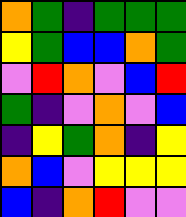[["orange", "green", "indigo", "green", "green", "green"], ["yellow", "green", "blue", "blue", "orange", "green"], ["violet", "red", "orange", "violet", "blue", "red"], ["green", "indigo", "violet", "orange", "violet", "blue"], ["indigo", "yellow", "green", "orange", "indigo", "yellow"], ["orange", "blue", "violet", "yellow", "yellow", "yellow"], ["blue", "indigo", "orange", "red", "violet", "violet"]]